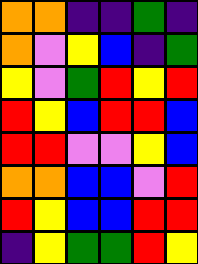[["orange", "orange", "indigo", "indigo", "green", "indigo"], ["orange", "violet", "yellow", "blue", "indigo", "green"], ["yellow", "violet", "green", "red", "yellow", "red"], ["red", "yellow", "blue", "red", "red", "blue"], ["red", "red", "violet", "violet", "yellow", "blue"], ["orange", "orange", "blue", "blue", "violet", "red"], ["red", "yellow", "blue", "blue", "red", "red"], ["indigo", "yellow", "green", "green", "red", "yellow"]]